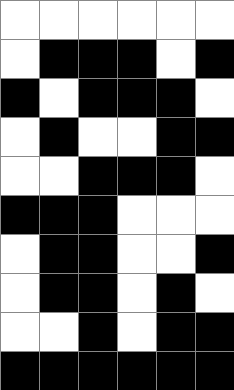[["white", "white", "white", "white", "white", "white"], ["white", "black", "black", "black", "white", "black"], ["black", "white", "black", "black", "black", "white"], ["white", "black", "white", "white", "black", "black"], ["white", "white", "black", "black", "black", "white"], ["black", "black", "black", "white", "white", "white"], ["white", "black", "black", "white", "white", "black"], ["white", "black", "black", "white", "black", "white"], ["white", "white", "black", "white", "black", "black"], ["black", "black", "black", "black", "black", "black"]]